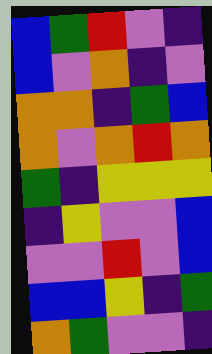[["blue", "green", "red", "violet", "indigo"], ["blue", "violet", "orange", "indigo", "violet"], ["orange", "orange", "indigo", "green", "blue"], ["orange", "violet", "orange", "red", "orange"], ["green", "indigo", "yellow", "yellow", "yellow"], ["indigo", "yellow", "violet", "violet", "blue"], ["violet", "violet", "red", "violet", "blue"], ["blue", "blue", "yellow", "indigo", "green"], ["orange", "green", "violet", "violet", "indigo"]]